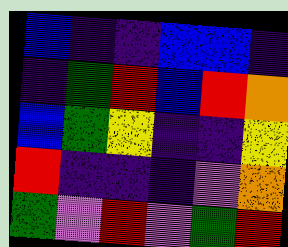[["blue", "indigo", "indigo", "blue", "blue", "indigo"], ["indigo", "green", "red", "blue", "red", "orange"], ["blue", "green", "yellow", "indigo", "indigo", "yellow"], ["red", "indigo", "indigo", "indigo", "violet", "orange"], ["green", "violet", "red", "violet", "green", "red"]]